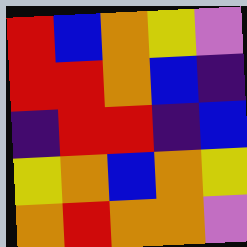[["red", "blue", "orange", "yellow", "violet"], ["red", "red", "orange", "blue", "indigo"], ["indigo", "red", "red", "indigo", "blue"], ["yellow", "orange", "blue", "orange", "yellow"], ["orange", "red", "orange", "orange", "violet"]]